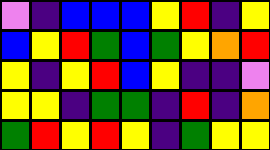[["violet", "indigo", "blue", "blue", "blue", "yellow", "red", "indigo", "yellow"], ["blue", "yellow", "red", "green", "blue", "green", "yellow", "orange", "red"], ["yellow", "indigo", "yellow", "red", "blue", "yellow", "indigo", "indigo", "violet"], ["yellow", "yellow", "indigo", "green", "green", "indigo", "red", "indigo", "orange"], ["green", "red", "yellow", "red", "yellow", "indigo", "green", "yellow", "yellow"]]